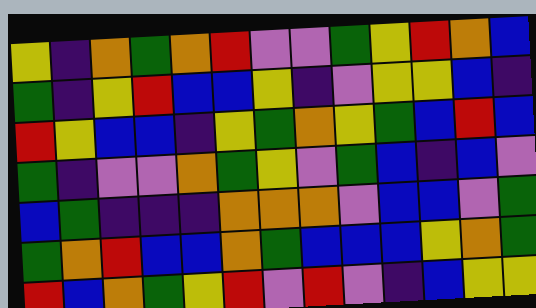[["yellow", "indigo", "orange", "green", "orange", "red", "violet", "violet", "green", "yellow", "red", "orange", "blue"], ["green", "indigo", "yellow", "red", "blue", "blue", "yellow", "indigo", "violet", "yellow", "yellow", "blue", "indigo"], ["red", "yellow", "blue", "blue", "indigo", "yellow", "green", "orange", "yellow", "green", "blue", "red", "blue"], ["green", "indigo", "violet", "violet", "orange", "green", "yellow", "violet", "green", "blue", "indigo", "blue", "violet"], ["blue", "green", "indigo", "indigo", "indigo", "orange", "orange", "orange", "violet", "blue", "blue", "violet", "green"], ["green", "orange", "red", "blue", "blue", "orange", "green", "blue", "blue", "blue", "yellow", "orange", "green"], ["red", "blue", "orange", "green", "yellow", "red", "violet", "red", "violet", "indigo", "blue", "yellow", "yellow"]]